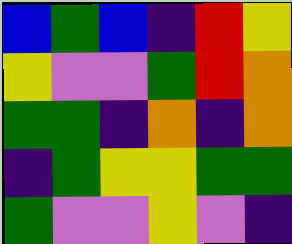[["blue", "green", "blue", "indigo", "red", "yellow"], ["yellow", "violet", "violet", "green", "red", "orange"], ["green", "green", "indigo", "orange", "indigo", "orange"], ["indigo", "green", "yellow", "yellow", "green", "green"], ["green", "violet", "violet", "yellow", "violet", "indigo"]]